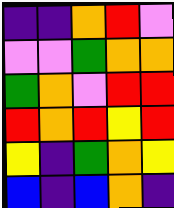[["indigo", "indigo", "orange", "red", "violet"], ["violet", "violet", "green", "orange", "orange"], ["green", "orange", "violet", "red", "red"], ["red", "orange", "red", "yellow", "red"], ["yellow", "indigo", "green", "orange", "yellow"], ["blue", "indigo", "blue", "orange", "indigo"]]